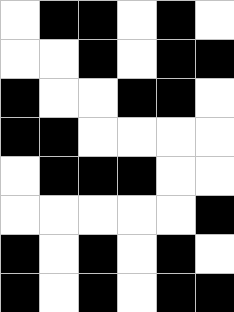[["white", "black", "black", "white", "black", "white"], ["white", "white", "black", "white", "black", "black"], ["black", "white", "white", "black", "black", "white"], ["black", "black", "white", "white", "white", "white"], ["white", "black", "black", "black", "white", "white"], ["white", "white", "white", "white", "white", "black"], ["black", "white", "black", "white", "black", "white"], ["black", "white", "black", "white", "black", "black"]]